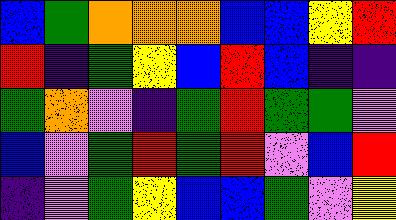[["blue", "green", "orange", "orange", "orange", "blue", "blue", "yellow", "red"], ["red", "indigo", "green", "yellow", "blue", "red", "blue", "indigo", "indigo"], ["green", "orange", "violet", "indigo", "green", "red", "green", "green", "violet"], ["blue", "violet", "green", "red", "green", "red", "violet", "blue", "red"], ["indigo", "violet", "green", "yellow", "blue", "blue", "green", "violet", "yellow"]]